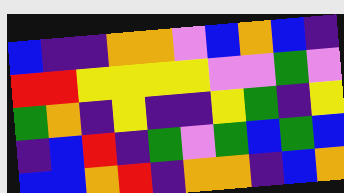[["blue", "indigo", "indigo", "orange", "orange", "violet", "blue", "orange", "blue", "indigo"], ["red", "red", "yellow", "yellow", "yellow", "yellow", "violet", "violet", "green", "violet"], ["green", "orange", "indigo", "yellow", "indigo", "indigo", "yellow", "green", "indigo", "yellow"], ["indigo", "blue", "red", "indigo", "green", "violet", "green", "blue", "green", "blue"], ["blue", "blue", "orange", "red", "indigo", "orange", "orange", "indigo", "blue", "orange"]]